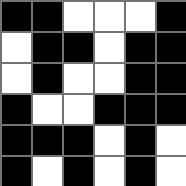[["black", "black", "white", "white", "white", "black"], ["white", "black", "black", "white", "black", "black"], ["white", "black", "white", "white", "black", "black"], ["black", "white", "white", "black", "black", "black"], ["black", "black", "black", "white", "black", "white"], ["black", "white", "black", "white", "black", "white"]]